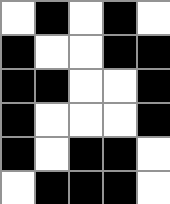[["white", "black", "white", "black", "white"], ["black", "white", "white", "black", "black"], ["black", "black", "white", "white", "black"], ["black", "white", "white", "white", "black"], ["black", "white", "black", "black", "white"], ["white", "black", "black", "black", "white"]]